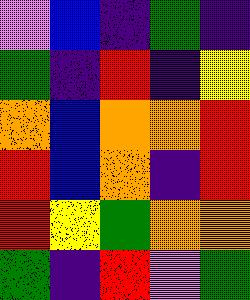[["violet", "blue", "indigo", "green", "indigo"], ["green", "indigo", "red", "indigo", "yellow"], ["orange", "blue", "orange", "orange", "red"], ["red", "blue", "orange", "indigo", "red"], ["red", "yellow", "green", "orange", "orange"], ["green", "indigo", "red", "violet", "green"]]